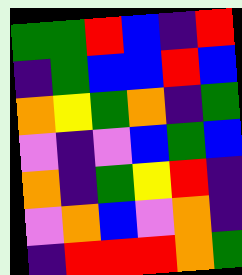[["green", "green", "red", "blue", "indigo", "red"], ["indigo", "green", "blue", "blue", "red", "blue"], ["orange", "yellow", "green", "orange", "indigo", "green"], ["violet", "indigo", "violet", "blue", "green", "blue"], ["orange", "indigo", "green", "yellow", "red", "indigo"], ["violet", "orange", "blue", "violet", "orange", "indigo"], ["indigo", "red", "red", "red", "orange", "green"]]